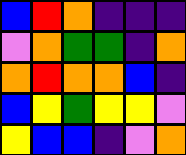[["blue", "red", "orange", "indigo", "indigo", "indigo"], ["violet", "orange", "green", "green", "indigo", "orange"], ["orange", "red", "orange", "orange", "blue", "indigo"], ["blue", "yellow", "green", "yellow", "yellow", "violet"], ["yellow", "blue", "blue", "indigo", "violet", "orange"]]